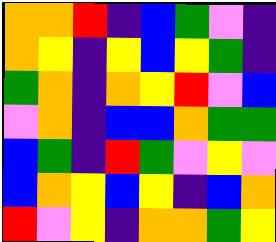[["orange", "orange", "red", "indigo", "blue", "green", "violet", "indigo"], ["orange", "yellow", "indigo", "yellow", "blue", "yellow", "green", "indigo"], ["green", "orange", "indigo", "orange", "yellow", "red", "violet", "blue"], ["violet", "orange", "indigo", "blue", "blue", "orange", "green", "green"], ["blue", "green", "indigo", "red", "green", "violet", "yellow", "violet"], ["blue", "orange", "yellow", "blue", "yellow", "indigo", "blue", "orange"], ["red", "violet", "yellow", "indigo", "orange", "orange", "green", "yellow"]]